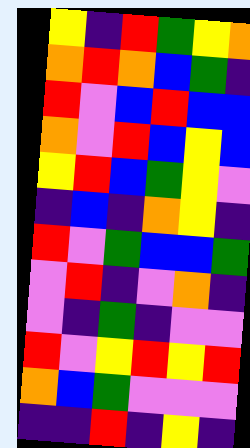[["yellow", "indigo", "red", "green", "yellow", "orange"], ["orange", "red", "orange", "blue", "green", "indigo"], ["red", "violet", "blue", "red", "blue", "blue"], ["orange", "violet", "red", "blue", "yellow", "blue"], ["yellow", "red", "blue", "green", "yellow", "violet"], ["indigo", "blue", "indigo", "orange", "yellow", "indigo"], ["red", "violet", "green", "blue", "blue", "green"], ["violet", "red", "indigo", "violet", "orange", "indigo"], ["violet", "indigo", "green", "indigo", "violet", "violet"], ["red", "violet", "yellow", "red", "yellow", "red"], ["orange", "blue", "green", "violet", "violet", "violet"], ["indigo", "indigo", "red", "indigo", "yellow", "indigo"]]